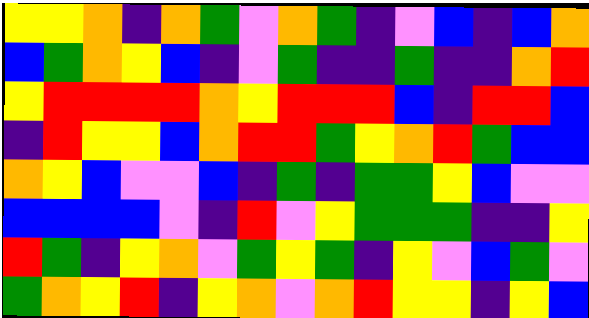[["yellow", "yellow", "orange", "indigo", "orange", "green", "violet", "orange", "green", "indigo", "violet", "blue", "indigo", "blue", "orange"], ["blue", "green", "orange", "yellow", "blue", "indigo", "violet", "green", "indigo", "indigo", "green", "indigo", "indigo", "orange", "red"], ["yellow", "red", "red", "red", "red", "orange", "yellow", "red", "red", "red", "blue", "indigo", "red", "red", "blue"], ["indigo", "red", "yellow", "yellow", "blue", "orange", "red", "red", "green", "yellow", "orange", "red", "green", "blue", "blue"], ["orange", "yellow", "blue", "violet", "violet", "blue", "indigo", "green", "indigo", "green", "green", "yellow", "blue", "violet", "violet"], ["blue", "blue", "blue", "blue", "violet", "indigo", "red", "violet", "yellow", "green", "green", "green", "indigo", "indigo", "yellow"], ["red", "green", "indigo", "yellow", "orange", "violet", "green", "yellow", "green", "indigo", "yellow", "violet", "blue", "green", "violet"], ["green", "orange", "yellow", "red", "indigo", "yellow", "orange", "violet", "orange", "red", "yellow", "yellow", "indigo", "yellow", "blue"]]